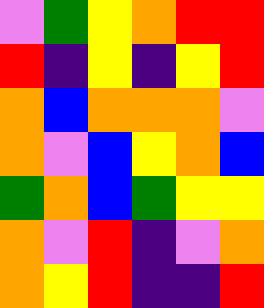[["violet", "green", "yellow", "orange", "red", "red"], ["red", "indigo", "yellow", "indigo", "yellow", "red"], ["orange", "blue", "orange", "orange", "orange", "violet"], ["orange", "violet", "blue", "yellow", "orange", "blue"], ["green", "orange", "blue", "green", "yellow", "yellow"], ["orange", "violet", "red", "indigo", "violet", "orange"], ["orange", "yellow", "red", "indigo", "indigo", "red"]]